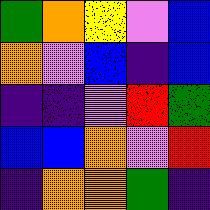[["green", "orange", "yellow", "violet", "blue"], ["orange", "violet", "blue", "indigo", "blue"], ["indigo", "indigo", "violet", "red", "green"], ["blue", "blue", "orange", "violet", "red"], ["indigo", "orange", "orange", "green", "indigo"]]